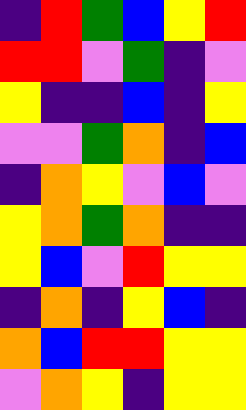[["indigo", "red", "green", "blue", "yellow", "red"], ["red", "red", "violet", "green", "indigo", "violet"], ["yellow", "indigo", "indigo", "blue", "indigo", "yellow"], ["violet", "violet", "green", "orange", "indigo", "blue"], ["indigo", "orange", "yellow", "violet", "blue", "violet"], ["yellow", "orange", "green", "orange", "indigo", "indigo"], ["yellow", "blue", "violet", "red", "yellow", "yellow"], ["indigo", "orange", "indigo", "yellow", "blue", "indigo"], ["orange", "blue", "red", "red", "yellow", "yellow"], ["violet", "orange", "yellow", "indigo", "yellow", "yellow"]]